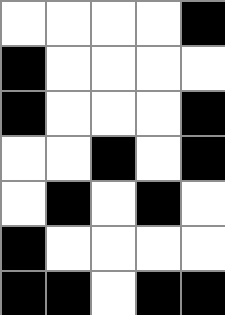[["white", "white", "white", "white", "black"], ["black", "white", "white", "white", "white"], ["black", "white", "white", "white", "black"], ["white", "white", "black", "white", "black"], ["white", "black", "white", "black", "white"], ["black", "white", "white", "white", "white"], ["black", "black", "white", "black", "black"]]